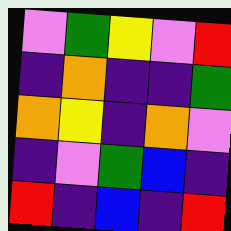[["violet", "green", "yellow", "violet", "red"], ["indigo", "orange", "indigo", "indigo", "green"], ["orange", "yellow", "indigo", "orange", "violet"], ["indigo", "violet", "green", "blue", "indigo"], ["red", "indigo", "blue", "indigo", "red"]]